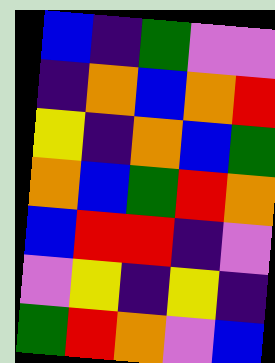[["blue", "indigo", "green", "violet", "violet"], ["indigo", "orange", "blue", "orange", "red"], ["yellow", "indigo", "orange", "blue", "green"], ["orange", "blue", "green", "red", "orange"], ["blue", "red", "red", "indigo", "violet"], ["violet", "yellow", "indigo", "yellow", "indigo"], ["green", "red", "orange", "violet", "blue"]]